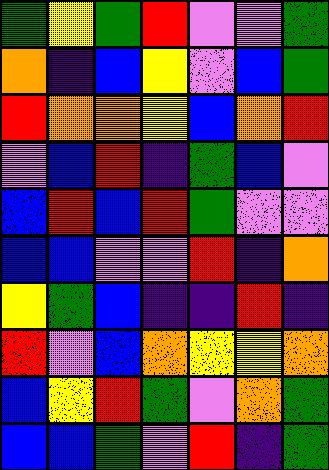[["green", "yellow", "green", "red", "violet", "violet", "green"], ["orange", "indigo", "blue", "yellow", "violet", "blue", "green"], ["red", "orange", "orange", "yellow", "blue", "orange", "red"], ["violet", "blue", "red", "indigo", "green", "blue", "violet"], ["blue", "red", "blue", "red", "green", "violet", "violet"], ["blue", "blue", "violet", "violet", "red", "indigo", "orange"], ["yellow", "green", "blue", "indigo", "indigo", "red", "indigo"], ["red", "violet", "blue", "orange", "yellow", "yellow", "orange"], ["blue", "yellow", "red", "green", "violet", "orange", "green"], ["blue", "blue", "green", "violet", "red", "indigo", "green"]]